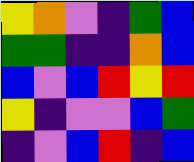[["yellow", "orange", "violet", "indigo", "green", "blue"], ["green", "green", "indigo", "indigo", "orange", "blue"], ["blue", "violet", "blue", "red", "yellow", "red"], ["yellow", "indigo", "violet", "violet", "blue", "green"], ["indigo", "violet", "blue", "red", "indigo", "blue"]]